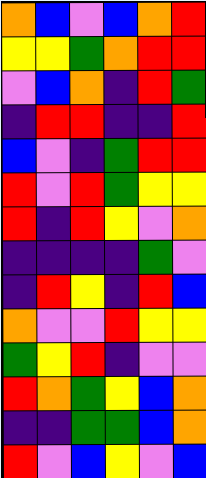[["orange", "blue", "violet", "blue", "orange", "red"], ["yellow", "yellow", "green", "orange", "red", "red"], ["violet", "blue", "orange", "indigo", "red", "green"], ["indigo", "red", "red", "indigo", "indigo", "red"], ["blue", "violet", "indigo", "green", "red", "red"], ["red", "violet", "red", "green", "yellow", "yellow"], ["red", "indigo", "red", "yellow", "violet", "orange"], ["indigo", "indigo", "indigo", "indigo", "green", "violet"], ["indigo", "red", "yellow", "indigo", "red", "blue"], ["orange", "violet", "violet", "red", "yellow", "yellow"], ["green", "yellow", "red", "indigo", "violet", "violet"], ["red", "orange", "green", "yellow", "blue", "orange"], ["indigo", "indigo", "green", "green", "blue", "orange"], ["red", "violet", "blue", "yellow", "violet", "blue"]]